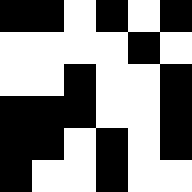[["black", "black", "white", "black", "white", "black"], ["white", "white", "white", "white", "black", "white"], ["white", "white", "black", "white", "white", "black"], ["black", "black", "black", "white", "white", "black"], ["black", "black", "white", "black", "white", "black"], ["black", "white", "white", "black", "white", "white"]]